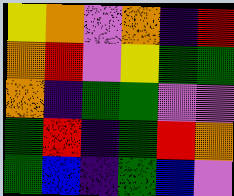[["yellow", "orange", "violet", "orange", "indigo", "red"], ["orange", "red", "violet", "yellow", "green", "green"], ["orange", "indigo", "green", "green", "violet", "violet"], ["green", "red", "indigo", "green", "red", "orange"], ["green", "blue", "indigo", "green", "blue", "violet"]]